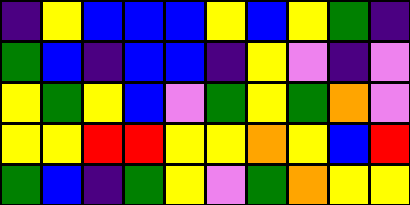[["indigo", "yellow", "blue", "blue", "blue", "yellow", "blue", "yellow", "green", "indigo"], ["green", "blue", "indigo", "blue", "blue", "indigo", "yellow", "violet", "indigo", "violet"], ["yellow", "green", "yellow", "blue", "violet", "green", "yellow", "green", "orange", "violet"], ["yellow", "yellow", "red", "red", "yellow", "yellow", "orange", "yellow", "blue", "red"], ["green", "blue", "indigo", "green", "yellow", "violet", "green", "orange", "yellow", "yellow"]]